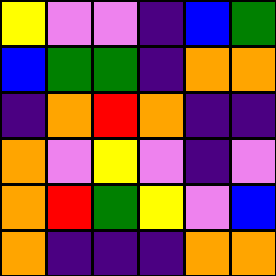[["yellow", "violet", "violet", "indigo", "blue", "green"], ["blue", "green", "green", "indigo", "orange", "orange"], ["indigo", "orange", "red", "orange", "indigo", "indigo"], ["orange", "violet", "yellow", "violet", "indigo", "violet"], ["orange", "red", "green", "yellow", "violet", "blue"], ["orange", "indigo", "indigo", "indigo", "orange", "orange"]]